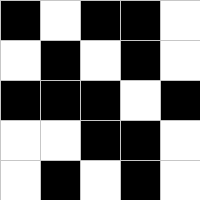[["black", "white", "black", "black", "white"], ["white", "black", "white", "black", "white"], ["black", "black", "black", "white", "black"], ["white", "white", "black", "black", "white"], ["white", "black", "white", "black", "white"]]